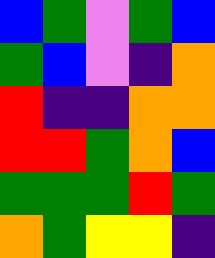[["blue", "green", "violet", "green", "blue"], ["green", "blue", "violet", "indigo", "orange"], ["red", "indigo", "indigo", "orange", "orange"], ["red", "red", "green", "orange", "blue"], ["green", "green", "green", "red", "green"], ["orange", "green", "yellow", "yellow", "indigo"]]